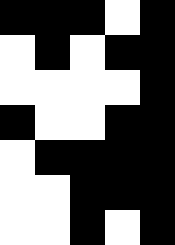[["black", "black", "black", "white", "black"], ["white", "black", "white", "black", "black"], ["white", "white", "white", "white", "black"], ["black", "white", "white", "black", "black"], ["white", "black", "black", "black", "black"], ["white", "white", "black", "black", "black"], ["white", "white", "black", "white", "black"]]